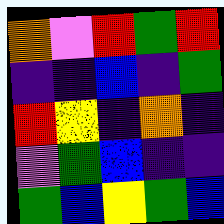[["orange", "violet", "red", "green", "red"], ["indigo", "indigo", "blue", "indigo", "green"], ["red", "yellow", "indigo", "orange", "indigo"], ["violet", "green", "blue", "indigo", "indigo"], ["green", "blue", "yellow", "green", "blue"]]